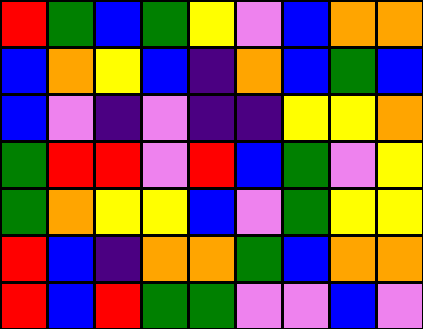[["red", "green", "blue", "green", "yellow", "violet", "blue", "orange", "orange"], ["blue", "orange", "yellow", "blue", "indigo", "orange", "blue", "green", "blue"], ["blue", "violet", "indigo", "violet", "indigo", "indigo", "yellow", "yellow", "orange"], ["green", "red", "red", "violet", "red", "blue", "green", "violet", "yellow"], ["green", "orange", "yellow", "yellow", "blue", "violet", "green", "yellow", "yellow"], ["red", "blue", "indigo", "orange", "orange", "green", "blue", "orange", "orange"], ["red", "blue", "red", "green", "green", "violet", "violet", "blue", "violet"]]